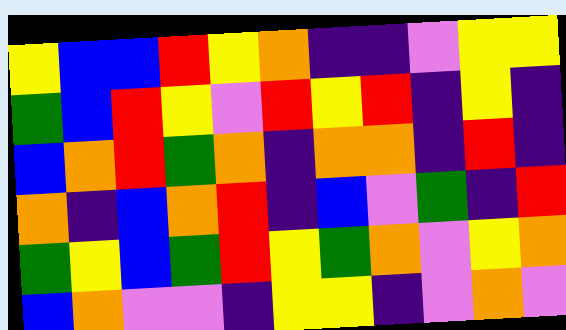[["yellow", "blue", "blue", "red", "yellow", "orange", "indigo", "indigo", "violet", "yellow", "yellow"], ["green", "blue", "red", "yellow", "violet", "red", "yellow", "red", "indigo", "yellow", "indigo"], ["blue", "orange", "red", "green", "orange", "indigo", "orange", "orange", "indigo", "red", "indigo"], ["orange", "indigo", "blue", "orange", "red", "indigo", "blue", "violet", "green", "indigo", "red"], ["green", "yellow", "blue", "green", "red", "yellow", "green", "orange", "violet", "yellow", "orange"], ["blue", "orange", "violet", "violet", "indigo", "yellow", "yellow", "indigo", "violet", "orange", "violet"]]